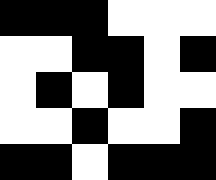[["black", "black", "black", "white", "white", "white"], ["white", "white", "black", "black", "white", "black"], ["white", "black", "white", "black", "white", "white"], ["white", "white", "black", "white", "white", "black"], ["black", "black", "white", "black", "black", "black"]]